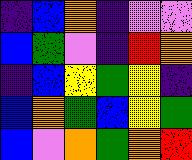[["indigo", "blue", "orange", "indigo", "violet", "violet"], ["blue", "green", "violet", "indigo", "red", "orange"], ["indigo", "blue", "yellow", "green", "yellow", "indigo"], ["blue", "orange", "green", "blue", "yellow", "green"], ["blue", "violet", "orange", "green", "orange", "red"]]